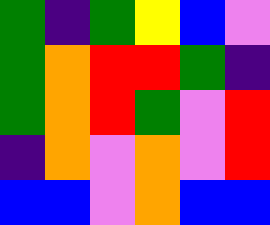[["green", "indigo", "green", "yellow", "blue", "violet"], ["green", "orange", "red", "red", "green", "indigo"], ["green", "orange", "red", "green", "violet", "red"], ["indigo", "orange", "violet", "orange", "violet", "red"], ["blue", "blue", "violet", "orange", "blue", "blue"]]